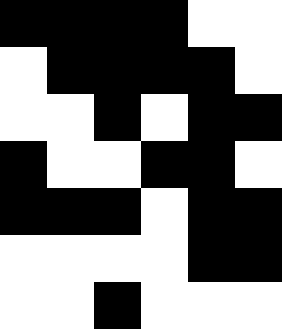[["black", "black", "black", "black", "white", "white"], ["white", "black", "black", "black", "black", "white"], ["white", "white", "black", "white", "black", "black"], ["black", "white", "white", "black", "black", "white"], ["black", "black", "black", "white", "black", "black"], ["white", "white", "white", "white", "black", "black"], ["white", "white", "black", "white", "white", "white"]]